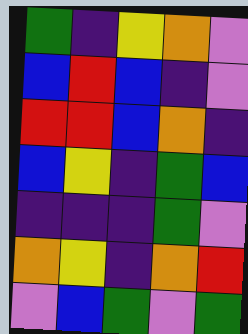[["green", "indigo", "yellow", "orange", "violet"], ["blue", "red", "blue", "indigo", "violet"], ["red", "red", "blue", "orange", "indigo"], ["blue", "yellow", "indigo", "green", "blue"], ["indigo", "indigo", "indigo", "green", "violet"], ["orange", "yellow", "indigo", "orange", "red"], ["violet", "blue", "green", "violet", "green"]]